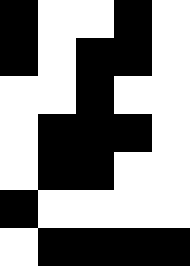[["black", "white", "white", "black", "white"], ["black", "white", "black", "black", "white"], ["white", "white", "black", "white", "white"], ["white", "black", "black", "black", "white"], ["white", "black", "black", "white", "white"], ["black", "white", "white", "white", "white"], ["white", "black", "black", "black", "black"]]